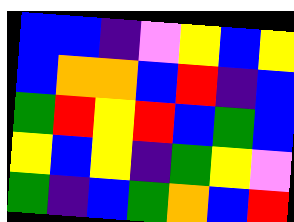[["blue", "blue", "indigo", "violet", "yellow", "blue", "yellow"], ["blue", "orange", "orange", "blue", "red", "indigo", "blue"], ["green", "red", "yellow", "red", "blue", "green", "blue"], ["yellow", "blue", "yellow", "indigo", "green", "yellow", "violet"], ["green", "indigo", "blue", "green", "orange", "blue", "red"]]